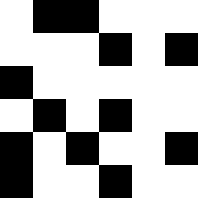[["white", "black", "black", "white", "white", "white"], ["white", "white", "white", "black", "white", "black"], ["black", "white", "white", "white", "white", "white"], ["white", "black", "white", "black", "white", "white"], ["black", "white", "black", "white", "white", "black"], ["black", "white", "white", "black", "white", "white"]]